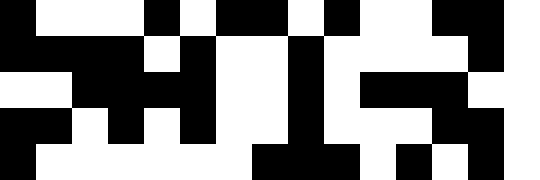[["black", "white", "white", "white", "black", "white", "black", "black", "white", "black", "white", "white", "black", "black", "white"], ["black", "black", "black", "black", "white", "black", "white", "white", "black", "white", "white", "white", "white", "black", "white"], ["white", "white", "black", "black", "black", "black", "white", "white", "black", "white", "black", "black", "black", "white", "white"], ["black", "black", "white", "black", "white", "black", "white", "white", "black", "white", "white", "white", "black", "black", "white"], ["black", "white", "white", "white", "white", "white", "white", "black", "black", "black", "white", "black", "white", "black", "white"]]